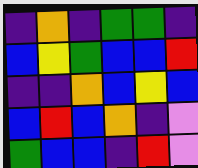[["indigo", "orange", "indigo", "green", "green", "indigo"], ["blue", "yellow", "green", "blue", "blue", "red"], ["indigo", "indigo", "orange", "blue", "yellow", "blue"], ["blue", "red", "blue", "orange", "indigo", "violet"], ["green", "blue", "blue", "indigo", "red", "violet"]]